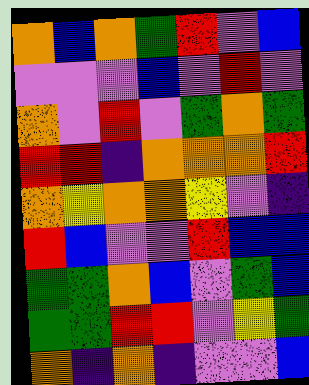[["orange", "blue", "orange", "green", "red", "violet", "blue"], ["violet", "violet", "violet", "blue", "violet", "red", "violet"], ["orange", "violet", "red", "violet", "green", "orange", "green"], ["red", "red", "indigo", "orange", "orange", "orange", "red"], ["orange", "yellow", "orange", "orange", "yellow", "violet", "indigo"], ["red", "blue", "violet", "violet", "red", "blue", "blue"], ["green", "green", "orange", "blue", "violet", "green", "blue"], ["green", "green", "red", "red", "violet", "yellow", "green"], ["orange", "indigo", "orange", "indigo", "violet", "violet", "blue"]]